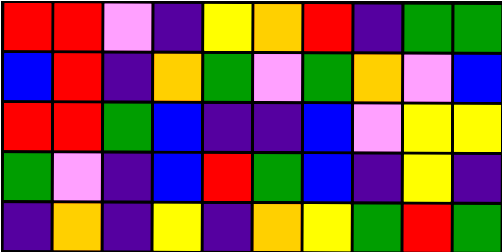[["red", "red", "violet", "indigo", "yellow", "orange", "red", "indigo", "green", "green"], ["blue", "red", "indigo", "orange", "green", "violet", "green", "orange", "violet", "blue"], ["red", "red", "green", "blue", "indigo", "indigo", "blue", "violet", "yellow", "yellow"], ["green", "violet", "indigo", "blue", "red", "green", "blue", "indigo", "yellow", "indigo"], ["indigo", "orange", "indigo", "yellow", "indigo", "orange", "yellow", "green", "red", "green"]]